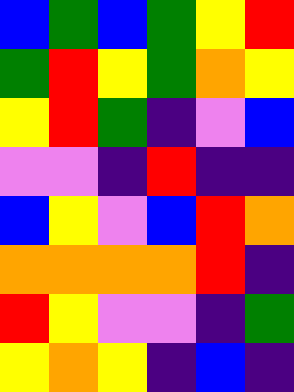[["blue", "green", "blue", "green", "yellow", "red"], ["green", "red", "yellow", "green", "orange", "yellow"], ["yellow", "red", "green", "indigo", "violet", "blue"], ["violet", "violet", "indigo", "red", "indigo", "indigo"], ["blue", "yellow", "violet", "blue", "red", "orange"], ["orange", "orange", "orange", "orange", "red", "indigo"], ["red", "yellow", "violet", "violet", "indigo", "green"], ["yellow", "orange", "yellow", "indigo", "blue", "indigo"]]